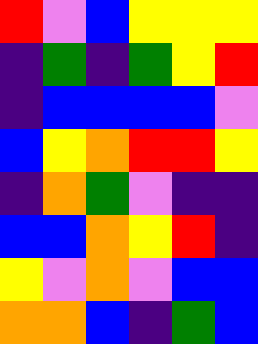[["red", "violet", "blue", "yellow", "yellow", "yellow"], ["indigo", "green", "indigo", "green", "yellow", "red"], ["indigo", "blue", "blue", "blue", "blue", "violet"], ["blue", "yellow", "orange", "red", "red", "yellow"], ["indigo", "orange", "green", "violet", "indigo", "indigo"], ["blue", "blue", "orange", "yellow", "red", "indigo"], ["yellow", "violet", "orange", "violet", "blue", "blue"], ["orange", "orange", "blue", "indigo", "green", "blue"]]